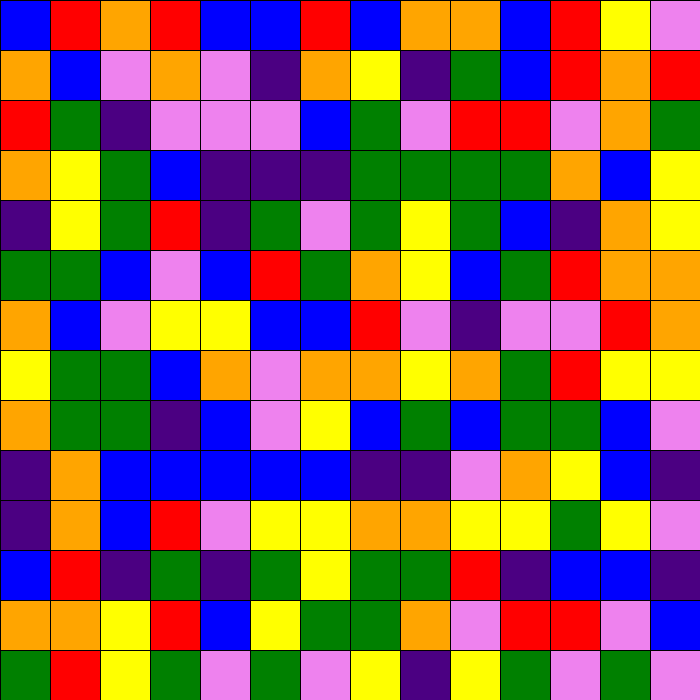[["blue", "red", "orange", "red", "blue", "blue", "red", "blue", "orange", "orange", "blue", "red", "yellow", "violet"], ["orange", "blue", "violet", "orange", "violet", "indigo", "orange", "yellow", "indigo", "green", "blue", "red", "orange", "red"], ["red", "green", "indigo", "violet", "violet", "violet", "blue", "green", "violet", "red", "red", "violet", "orange", "green"], ["orange", "yellow", "green", "blue", "indigo", "indigo", "indigo", "green", "green", "green", "green", "orange", "blue", "yellow"], ["indigo", "yellow", "green", "red", "indigo", "green", "violet", "green", "yellow", "green", "blue", "indigo", "orange", "yellow"], ["green", "green", "blue", "violet", "blue", "red", "green", "orange", "yellow", "blue", "green", "red", "orange", "orange"], ["orange", "blue", "violet", "yellow", "yellow", "blue", "blue", "red", "violet", "indigo", "violet", "violet", "red", "orange"], ["yellow", "green", "green", "blue", "orange", "violet", "orange", "orange", "yellow", "orange", "green", "red", "yellow", "yellow"], ["orange", "green", "green", "indigo", "blue", "violet", "yellow", "blue", "green", "blue", "green", "green", "blue", "violet"], ["indigo", "orange", "blue", "blue", "blue", "blue", "blue", "indigo", "indigo", "violet", "orange", "yellow", "blue", "indigo"], ["indigo", "orange", "blue", "red", "violet", "yellow", "yellow", "orange", "orange", "yellow", "yellow", "green", "yellow", "violet"], ["blue", "red", "indigo", "green", "indigo", "green", "yellow", "green", "green", "red", "indigo", "blue", "blue", "indigo"], ["orange", "orange", "yellow", "red", "blue", "yellow", "green", "green", "orange", "violet", "red", "red", "violet", "blue"], ["green", "red", "yellow", "green", "violet", "green", "violet", "yellow", "indigo", "yellow", "green", "violet", "green", "violet"]]